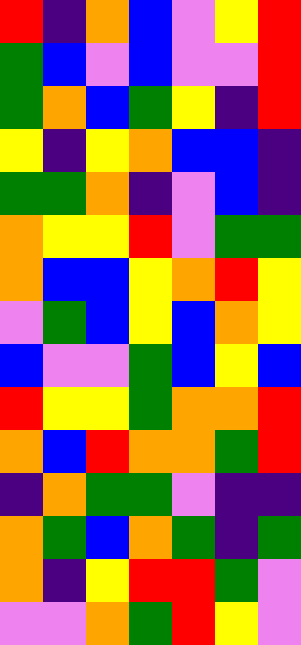[["red", "indigo", "orange", "blue", "violet", "yellow", "red"], ["green", "blue", "violet", "blue", "violet", "violet", "red"], ["green", "orange", "blue", "green", "yellow", "indigo", "red"], ["yellow", "indigo", "yellow", "orange", "blue", "blue", "indigo"], ["green", "green", "orange", "indigo", "violet", "blue", "indigo"], ["orange", "yellow", "yellow", "red", "violet", "green", "green"], ["orange", "blue", "blue", "yellow", "orange", "red", "yellow"], ["violet", "green", "blue", "yellow", "blue", "orange", "yellow"], ["blue", "violet", "violet", "green", "blue", "yellow", "blue"], ["red", "yellow", "yellow", "green", "orange", "orange", "red"], ["orange", "blue", "red", "orange", "orange", "green", "red"], ["indigo", "orange", "green", "green", "violet", "indigo", "indigo"], ["orange", "green", "blue", "orange", "green", "indigo", "green"], ["orange", "indigo", "yellow", "red", "red", "green", "violet"], ["violet", "violet", "orange", "green", "red", "yellow", "violet"]]